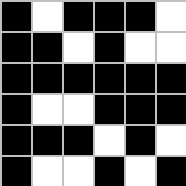[["black", "white", "black", "black", "black", "white"], ["black", "black", "white", "black", "white", "white"], ["black", "black", "black", "black", "black", "black"], ["black", "white", "white", "black", "black", "black"], ["black", "black", "black", "white", "black", "white"], ["black", "white", "white", "black", "white", "black"]]